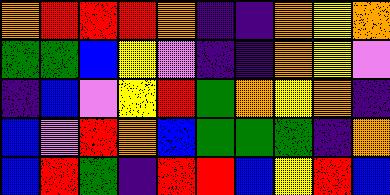[["orange", "red", "red", "red", "orange", "indigo", "indigo", "orange", "yellow", "orange"], ["green", "green", "blue", "yellow", "violet", "indigo", "indigo", "orange", "yellow", "violet"], ["indigo", "blue", "violet", "yellow", "red", "green", "orange", "yellow", "orange", "indigo"], ["blue", "violet", "red", "orange", "blue", "green", "green", "green", "indigo", "orange"], ["blue", "red", "green", "indigo", "red", "red", "blue", "yellow", "red", "blue"]]